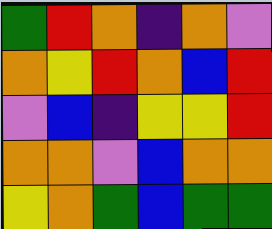[["green", "red", "orange", "indigo", "orange", "violet"], ["orange", "yellow", "red", "orange", "blue", "red"], ["violet", "blue", "indigo", "yellow", "yellow", "red"], ["orange", "orange", "violet", "blue", "orange", "orange"], ["yellow", "orange", "green", "blue", "green", "green"]]